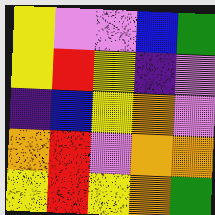[["yellow", "violet", "violet", "blue", "green"], ["yellow", "red", "yellow", "indigo", "violet"], ["indigo", "blue", "yellow", "orange", "violet"], ["orange", "red", "violet", "orange", "orange"], ["yellow", "red", "yellow", "orange", "green"]]